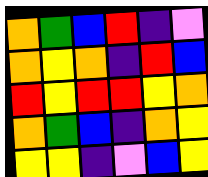[["orange", "green", "blue", "red", "indigo", "violet"], ["orange", "yellow", "orange", "indigo", "red", "blue"], ["red", "yellow", "red", "red", "yellow", "orange"], ["orange", "green", "blue", "indigo", "orange", "yellow"], ["yellow", "yellow", "indigo", "violet", "blue", "yellow"]]